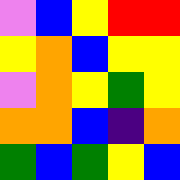[["violet", "blue", "yellow", "red", "red"], ["yellow", "orange", "blue", "yellow", "yellow"], ["violet", "orange", "yellow", "green", "yellow"], ["orange", "orange", "blue", "indigo", "orange"], ["green", "blue", "green", "yellow", "blue"]]